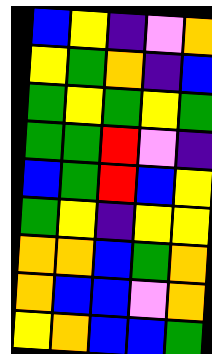[["blue", "yellow", "indigo", "violet", "orange"], ["yellow", "green", "orange", "indigo", "blue"], ["green", "yellow", "green", "yellow", "green"], ["green", "green", "red", "violet", "indigo"], ["blue", "green", "red", "blue", "yellow"], ["green", "yellow", "indigo", "yellow", "yellow"], ["orange", "orange", "blue", "green", "orange"], ["orange", "blue", "blue", "violet", "orange"], ["yellow", "orange", "blue", "blue", "green"]]